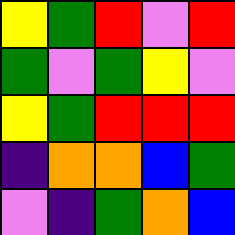[["yellow", "green", "red", "violet", "red"], ["green", "violet", "green", "yellow", "violet"], ["yellow", "green", "red", "red", "red"], ["indigo", "orange", "orange", "blue", "green"], ["violet", "indigo", "green", "orange", "blue"]]